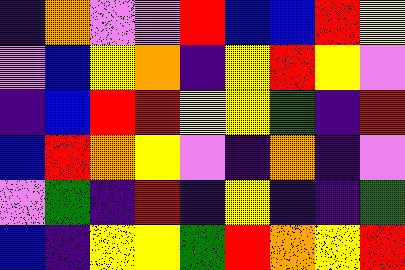[["indigo", "orange", "violet", "violet", "red", "blue", "blue", "red", "yellow"], ["violet", "blue", "yellow", "orange", "indigo", "yellow", "red", "yellow", "violet"], ["indigo", "blue", "red", "red", "yellow", "yellow", "green", "indigo", "red"], ["blue", "red", "orange", "yellow", "violet", "indigo", "orange", "indigo", "violet"], ["violet", "green", "indigo", "red", "indigo", "yellow", "indigo", "indigo", "green"], ["blue", "indigo", "yellow", "yellow", "green", "red", "orange", "yellow", "red"]]